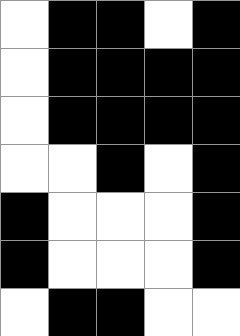[["white", "black", "black", "white", "black"], ["white", "black", "black", "black", "black"], ["white", "black", "black", "black", "black"], ["white", "white", "black", "white", "black"], ["black", "white", "white", "white", "black"], ["black", "white", "white", "white", "black"], ["white", "black", "black", "white", "white"]]